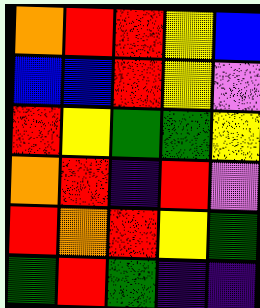[["orange", "red", "red", "yellow", "blue"], ["blue", "blue", "red", "yellow", "violet"], ["red", "yellow", "green", "green", "yellow"], ["orange", "red", "indigo", "red", "violet"], ["red", "orange", "red", "yellow", "green"], ["green", "red", "green", "indigo", "indigo"]]